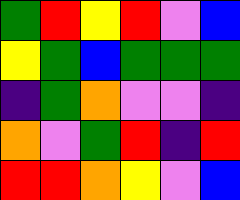[["green", "red", "yellow", "red", "violet", "blue"], ["yellow", "green", "blue", "green", "green", "green"], ["indigo", "green", "orange", "violet", "violet", "indigo"], ["orange", "violet", "green", "red", "indigo", "red"], ["red", "red", "orange", "yellow", "violet", "blue"]]